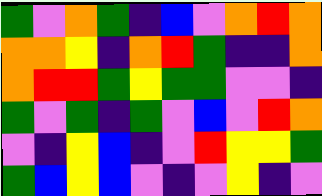[["green", "violet", "orange", "green", "indigo", "blue", "violet", "orange", "red", "orange"], ["orange", "orange", "yellow", "indigo", "orange", "red", "green", "indigo", "indigo", "orange"], ["orange", "red", "red", "green", "yellow", "green", "green", "violet", "violet", "indigo"], ["green", "violet", "green", "indigo", "green", "violet", "blue", "violet", "red", "orange"], ["violet", "indigo", "yellow", "blue", "indigo", "violet", "red", "yellow", "yellow", "green"], ["green", "blue", "yellow", "blue", "violet", "indigo", "violet", "yellow", "indigo", "violet"]]